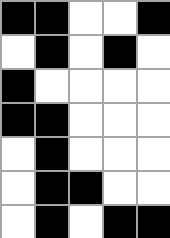[["black", "black", "white", "white", "black"], ["white", "black", "white", "black", "white"], ["black", "white", "white", "white", "white"], ["black", "black", "white", "white", "white"], ["white", "black", "white", "white", "white"], ["white", "black", "black", "white", "white"], ["white", "black", "white", "black", "black"]]